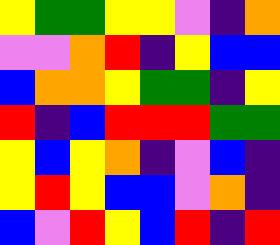[["yellow", "green", "green", "yellow", "yellow", "violet", "indigo", "orange"], ["violet", "violet", "orange", "red", "indigo", "yellow", "blue", "blue"], ["blue", "orange", "orange", "yellow", "green", "green", "indigo", "yellow"], ["red", "indigo", "blue", "red", "red", "red", "green", "green"], ["yellow", "blue", "yellow", "orange", "indigo", "violet", "blue", "indigo"], ["yellow", "red", "yellow", "blue", "blue", "violet", "orange", "indigo"], ["blue", "violet", "red", "yellow", "blue", "red", "indigo", "red"]]